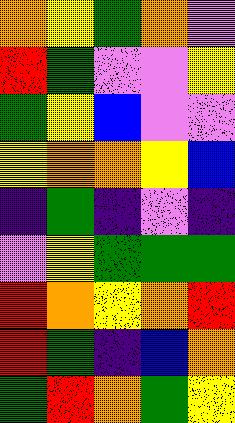[["orange", "yellow", "green", "orange", "violet"], ["red", "green", "violet", "violet", "yellow"], ["green", "yellow", "blue", "violet", "violet"], ["yellow", "orange", "orange", "yellow", "blue"], ["indigo", "green", "indigo", "violet", "indigo"], ["violet", "yellow", "green", "green", "green"], ["red", "orange", "yellow", "orange", "red"], ["red", "green", "indigo", "blue", "orange"], ["green", "red", "orange", "green", "yellow"]]